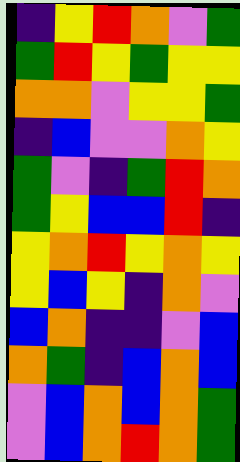[["indigo", "yellow", "red", "orange", "violet", "green"], ["green", "red", "yellow", "green", "yellow", "yellow"], ["orange", "orange", "violet", "yellow", "yellow", "green"], ["indigo", "blue", "violet", "violet", "orange", "yellow"], ["green", "violet", "indigo", "green", "red", "orange"], ["green", "yellow", "blue", "blue", "red", "indigo"], ["yellow", "orange", "red", "yellow", "orange", "yellow"], ["yellow", "blue", "yellow", "indigo", "orange", "violet"], ["blue", "orange", "indigo", "indigo", "violet", "blue"], ["orange", "green", "indigo", "blue", "orange", "blue"], ["violet", "blue", "orange", "blue", "orange", "green"], ["violet", "blue", "orange", "red", "orange", "green"]]